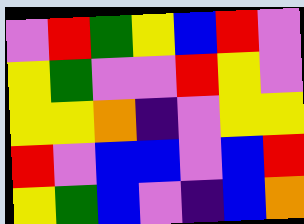[["violet", "red", "green", "yellow", "blue", "red", "violet"], ["yellow", "green", "violet", "violet", "red", "yellow", "violet"], ["yellow", "yellow", "orange", "indigo", "violet", "yellow", "yellow"], ["red", "violet", "blue", "blue", "violet", "blue", "red"], ["yellow", "green", "blue", "violet", "indigo", "blue", "orange"]]